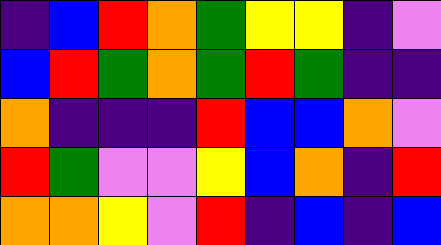[["indigo", "blue", "red", "orange", "green", "yellow", "yellow", "indigo", "violet"], ["blue", "red", "green", "orange", "green", "red", "green", "indigo", "indigo"], ["orange", "indigo", "indigo", "indigo", "red", "blue", "blue", "orange", "violet"], ["red", "green", "violet", "violet", "yellow", "blue", "orange", "indigo", "red"], ["orange", "orange", "yellow", "violet", "red", "indigo", "blue", "indigo", "blue"]]